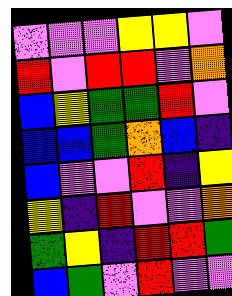[["violet", "violet", "violet", "yellow", "yellow", "violet"], ["red", "violet", "red", "red", "violet", "orange"], ["blue", "yellow", "green", "green", "red", "violet"], ["blue", "blue", "green", "orange", "blue", "indigo"], ["blue", "violet", "violet", "red", "indigo", "yellow"], ["yellow", "indigo", "red", "violet", "violet", "orange"], ["green", "yellow", "indigo", "red", "red", "green"], ["blue", "green", "violet", "red", "violet", "violet"]]